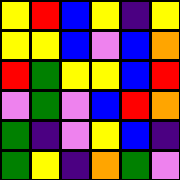[["yellow", "red", "blue", "yellow", "indigo", "yellow"], ["yellow", "yellow", "blue", "violet", "blue", "orange"], ["red", "green", "yellow", "yellow", "blue", "red"], ["violet", "green", "violet", "blue", "red", "orange"], ["green", "indigo", "violet", "yellow", "blue", "indigo"], ["green", "yellow", "indigo", "orange", "green", "violet"]]